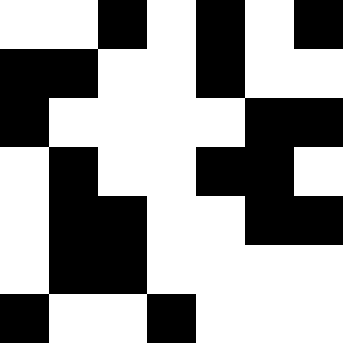[["white", "white", "black", "white", "black", "white", "black"], ["black", "black", "white", "white", "black", "white", "white"], ["black", "white", "white", "white", "white", "black", "black"], ["white", "black", "white", "white", "black", "black", "white"], ["white", "black", "black", "white", "white", "black", "black"], ["white", "black", "black", "white", "white", "white", "white"], ["black", "white", "white", "black", "white", "white", "white"]]